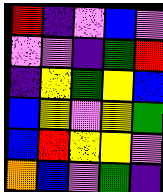[["red", "indigo", "violet", "blue", "violet"], ["violet", "violet", "indigo", "green", "red"], ["indigo", "yellow", "green", "yellow", "blue"], ["blue", "yellow", "violet", "yellow", "green"], ["blue", "red", "yellow", "yellow", "violet"], ["orange", "blue", "violet", "green", "indigo"]]